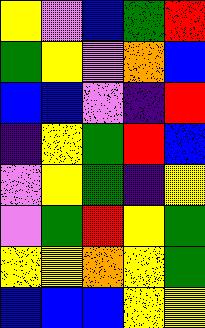[["yellow", "violet", "blue", "green", "red"], ["green", "yellow", "violet", "orange", "blue"], ["blue", "blue", "violet", "indigo", "red"], ["indigo", "yellow", "green", "red", "blue"], ["violet", "yellow", "green", "indigo", "yellow"], ["violet", "green", "red", "yellow", "green"], ["yellow", "yellow", "orange", "yellow", "green"], ["blue", "blue", "blue", "yellow", "yellow"]]